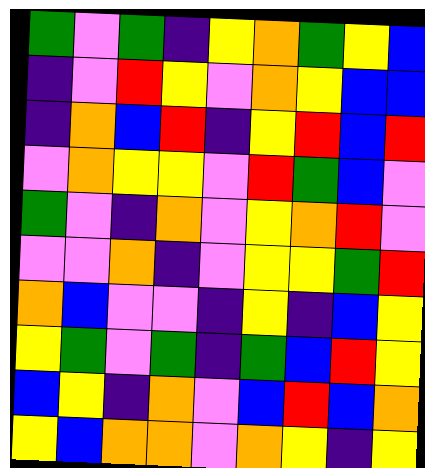[["green", "violet", "green", "indigo", "yellow", "orange", "green", "yellow", "blue"], ["indigo", "violet", "red", "yellow", "violet", "orange", "yellow", "blue", "blue"], ["indigo", "orange", "blue", "red", "indigo", "yellow", "red", "blue", "red"], ["violet", "orange", "yellow", "yellow", "violet", "red", "green", "blue", "violet"], ["green", "violet", "indigo", "orange", "violet", "yellow", "orange", "red", "violet"], ["violet", "violet", "orange", "indigo", "violet", "yellow", "yellow", "green", "red"], ["orange", "blue", "violet", "violet", "indigo", "yellow", "indigo", "blue", "yellow"], ["yellow", "green", "violet", "green", "indigo", "green", "blue", "red", "yellow"], ["blue", "yellow", "indigo", "orange", "violet", "blue", "red", "blue", "orange"], ["yellow", "blue", "orange", "orange", "violet", "orange", "yellow", "indigo", "yellow"]]